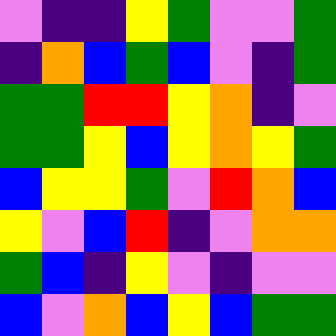[["violet", "indigo", "indigo", "yellow", "green", "violet", "violet", "green"], ["indigo", "orange", "blue", "green", "blue", "violet", "indigo", "green"], ["green", "green", "red", "red", "yellow", "orange", "indigo", "violet"], ["green", "green", "yellow", "blue", "yellow", "orange", "yellow", "green"], ["blue", "yellow", "yellow", "green", "violet", "red", "orange", "blue"], ["yellow", "violet", "blue", "red", "indigo", "violet", "orange", "orange"], ["green", "blue", "indigo", "yellow", "violet", "indigo", "violet", "violet"], ["blue", "violet", "orange", "blue", "yellow", "blue", "green", "green"]]